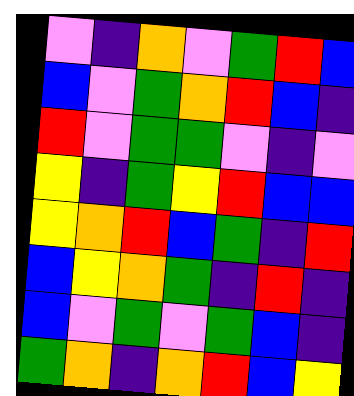[["violet", "indigo", "orange", "violet", "green", "red", "blue"], ["blue", "violet", "green", "orange", "red", "blue", "indigo"], ["red", "violet", "green", "green", "violet", "indigo", "violet"], ["yellow", "indigo", "green", "yellow", "red", "blue", "blue"], ["yellow", "orange", "red", "blue", "green", "indigo", "red"], ["blue", "yellow", "orange", "green", "indigo", "red", "indigo"], ["blue", "violet", "green", "violet", "green", "blue", "indigo"], ["green", "orange", "indigo", "orange", "red", "blue", "yellow"]]